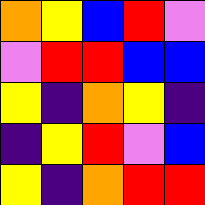[["orange", "yellow", "blue", "red", "violet"], ["violet", "red", "red", "blue", "blue"], ["yellow", "indigo", "orange", "yellow", "indigo"], ["indigo", "yellow", "red", "violet", "blue"], ["yellow", "indigo", "orange", "red", "red"]]